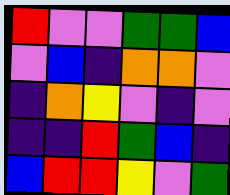[["red", "violet", "violet", "green", "green", "blue"], ["violet", "blue", "indigo", "orange", "orange", "violet"], ["indigo", "orange", "yellow", "violet", "indigo", "violet"], ["indigo", "indigo", "red", "green", "blue", "indigo"], ["blue", "red", "red", "yellow", "violet", "green"]]